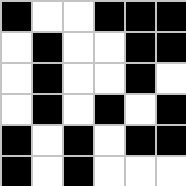[["black", "white", "white", "black", "black", "black"], ["white", "black", "white", "white", "black", "black"], ["white", "black", "white", "white", "black", "white"], ["white", "black", "white", "black", "white", "black"], ["black", "white", "black", "white", "black", "black"], ["black", "white", "black", "white", "white", "white"]]